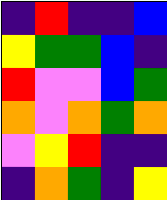[["indigo", "red", "indigo", "indigo", "blue"], ["yellow", "green", "green", "blue", "indigo"], ["red", "violet", "violet", "blue", "green"], ["orange", "violet", "orange", "green", "orange"], ["violet", "yellow", "red", "indigo", "indigo"], ["indigo", "orange", "green", "indigo", "yellow"]]